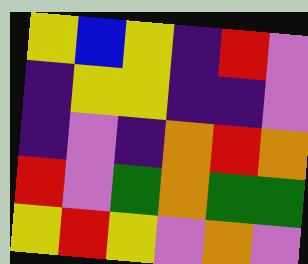[["yellow", "blue", "yellow", "indigo", "red", "violet"], ["indigo", "yellow", "yellow", "indigo", "indigo", "violet"], ["indigo", "violet", "indigo", "orange", "red", "orange"], ["red", "violet", "green", "orange", "green", "green"], ["yellow", "red", "yellow", "violet", "orange", "violet"]]